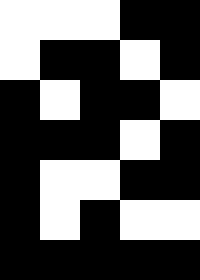[["white", "white", "white", "black", "black"], ["white", "black", "black", "white", "black"], ["black", "white", "black", "black", "white"], ["black", "black", "black", "white", "black"], ["black", "white", "white", "black", "black"], ["black", "white", "black", "white", "white"], ["black", "black", "black", "black", "black"]]